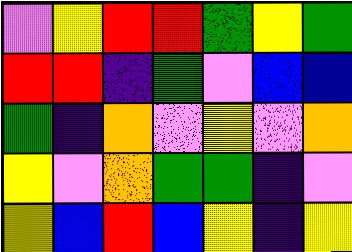[["violet", "yellow", "red", "red", "green", "yellow", "green"], ["red", "red", "indigo", "green", "violet", "blue", "blue"], ["green", "indigo", "orange", "violet", "yellow", "violet", "orange"], ["yellow", "violet", "orange", "green", "green", "indigo", "violet"], ["yellow", "blue", "red", "blue", "yellow", "indigo", "yellow"]]